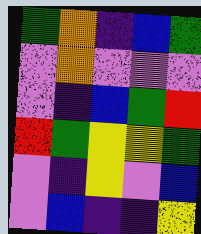[["green", "orange", "indigo", "blue", "green"], ["violet", "orange", "violet", "violet", "violet"], ["violet", "indigo", "blue", "green", "red"], ["red", "green", "yellow", "yellow", "green"], ["violet", "indigo", "yellow", "violet", "blue"], ["violet", "blue", "indigo", "indigo", "yellow"]]